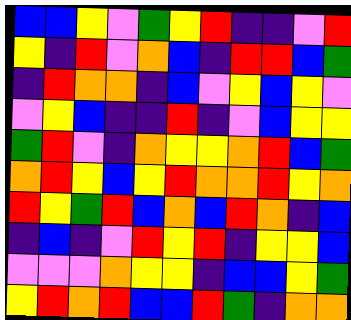[["blue", "blue", "yellow", "violet", "green", "yellow", "red", "indigo", "indigo", "violet", "red"], ["yellow", "indigo", "red", "violet", "orange", "blue", "indigo", "red", "red", "blue", "green"], ["indigo", "red", "orange", "orange", "indigo", "blue", "violet", "yellow", "blue", "yellow", "violet"], ["violet", "yellow", "blue", "indigo", "indigo", "red", "indigo", "violet", "blue", "yellow", "yellow"], ["green", "red", "violet", "indigo", "orange", "yellow", "yellow", "orange", "red", "blue", "green"], ["orange", "red", "yellow", "blue", "yellow", "red", "orange", "orange", "red", "yellow", "orange"], ["red", "yellow", "green", "red", "blue", "orange", "blue", "red", "orange", "indigo", "blue"], ["indigo", "blue", "indigo", "violet", "red", "yellow", "red", "indigo", "yellow", "yellow", "blue"], ["violet", "violet", "violet", "orange", "yellow", "yellow", "indigo", "blue", "blue", "yellow", "green"], ["yellow", "red", "orange", "red", "blue", "blue", "red", "green", "indigo", "orange", "orange"]]